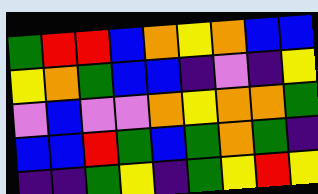[["green", "red", "red", "blue", "orange", "yellow", "orange", "blue", "blue"], ["yellow", "orange", "green", "blue", "blue", "indigo", "violet", "indigo", "yellow"], ["violet", "blue", "violet", "violet", "orange", "yellow", "orange", "orange", "green"], ["blue", "blue", "red", "green", "blue", "green", "orange", "green", "indigo"], ["indigo", "indigo", "green", "yellow", "indigo", "green", "yellow", "red", "yellow"]]